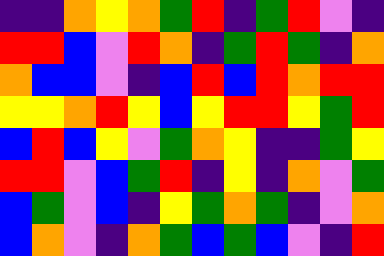[["indigo", "indigo", "orange", "yellow", "orange", "green", "red", "indigo", "green", "red", "violet", "indigo"], ["red", "red", "blue", "violet", "red", "orange", "indigo", "green", "red", "green", "indigo", "orange"], ["orange", "blue", "blue", "violet", "indigo", "blue", "red", "blue", "red", "orange", "red", "red"], ["yellow", "yellow", "orange", "red", "yellow", "blue", "yellow", "red", "red", "yellow", "green", "red"], ["blue", "red", "blue", "yellow", "violet", "green", "orange", "yellow", "indigo", "indigo", "green", "yellow"], ["red", "red", "violet", "blue", "green", "red", "indigo", "yellow", "indigo", "orange", "violet", "green"], ["blue", "green", "violet", "blue", "indigo", "yellow", "green", "orange", "green", "indigo", "violet", "orange"], ["blue", "orange", "violet", "indigo", "orange", "green", "blue", "green", "blue", "violet", "indigo", "red"]]